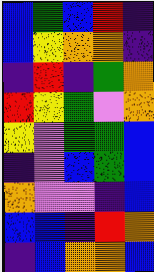[["blue", "green", "blue", "red", "indigo"], ["blue", "yellow", "orange", "orange", "indigo"], ["indigo", "red", "indigo", "green", "orange"], ["red", "yellow", "green", "violet", "orange"], ["yellow", "violet", "green", "green", "blue"], ["indigo", "violet", "blue", "green", "blue"], ["orange", "violet", "violet", "indigo", "blue"], ["blue", "blue", "indigo", "red", "orange"], ["indigo", "blue", "orange", "orange", "blue"]]